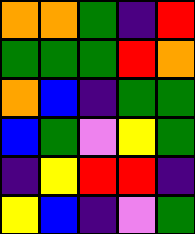[["orange", "orange", "green", "indigo", "red"], ["green", "green", "green", "red", "orange"], ["orange", "blue", "indigo", "green", "green"], ["blue", "green", "violet", "yellow", "green"], ["indigo", "yellow", "red", "red", "indigo"], ["yellow", "blue", "indigo", "violet", "green"]]